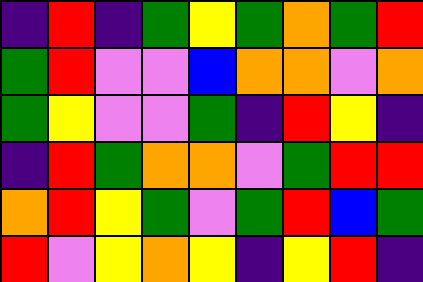[["indigo", "red", "indigo", "green", "yellow", "green", "orange", "green", "red"], ["green", "red", "violet", "violet", "blue", "orange", "orange", "violet", "orange"], ["green", "yellow", "violet", "violet", "green", "indigo", "red", "yellow", "indigo"], ["indigo", "red", "green", "orange", "orange", "violet", "green", "red", "red"], ["orange", "red", "yellow", "green", "violet", "green", "red", "blue", "green"], ["red", "violet", "yellow", "orange", "yellow", "indigo", "yellow", "red", "indigo"]]